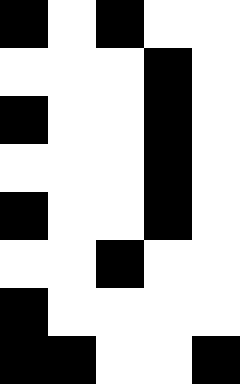[["black", "white", "black", "white", "white"], ["white", "white", "white", "black", "white"], ["black", "white", "white", "black", "white"], ["white", "white", "white", "black", "white"], ["black", "white", "white", "black", "white"], ["white", "white", "black", "white", "white"], ["black", "white", "white", "white", "white"], ["black", "black", "white", "white", "black"]]